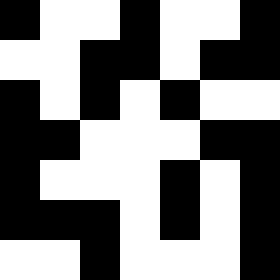[["black", "white", "white", "black", "white", "white", "black"], ["white", "white", "black", "black", "white", "black", "black"], ["black", "white", "black", "white", "black", "white", "white"], ["black", "black", "white", "white", "white", "black", "black"], ["black", "white", "white", "white", "black", "white", "black"], ["black", "black", "black", "white", "black", "white", "black"], ["white", "white", "black", "white", "white", "white", "black"]]